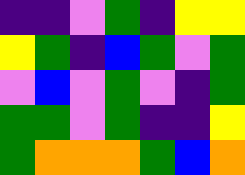[["indigo", "indigo", "violet", "green", "indigo", "yellow", "yellow"], ["yellow", "green", "indigo", "blue", "green", "violet", "green"], ["violet", "blue", "violet", "green", "violet", "indigo", "green"], ["green", "green", "violet", "green", "indigo", "indigo", "yellow"], ["green", "orange", "orange", "orange", "green", "blue", "orange"]]